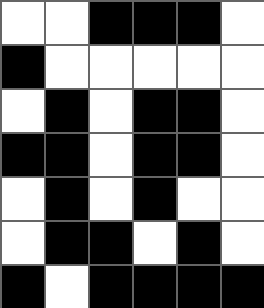[["white", "white", "black", "black", "black", "white"], ["black", "white", "white", "white", "white", "white"], ["white", "black", "white", "black", "black", "white"], ["black", "black", "white", "black", "black", "white"], ["white", "black", "white", "black", "white", "white"], ["white", "black", "black", "white", "black", "white"], ["black", "white", "black", "black", "black", "black"]]